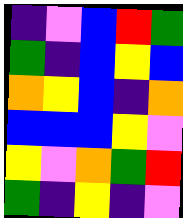[["indigo", "violet", "blue", "red", "green"], ["green", "indigo", "blue", "yellow", "blue"], ["orange", "yellow", "blue", "indigo", "orange"], ["blue", "blue", "blue", "yellow", "violet"], ["yellow", "violet", "orange", "green", "red"], ["green", "indigo", "yellow", "indigo", "violet"]]